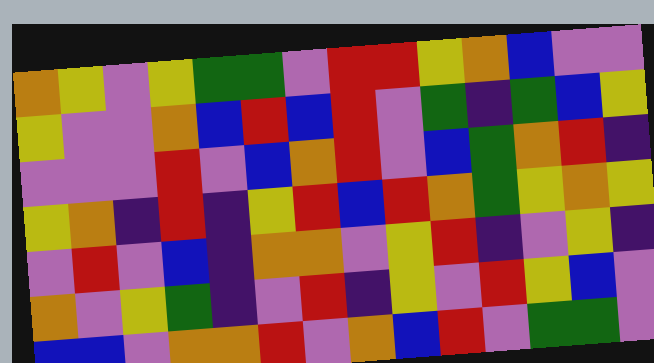[["orange", "yellow", "violet", "yellow", "green", "green", "violet", "red", "red", "yellow", "orange", "blue", "violet", "violet"], ["yellow", "violet", "violet", "orange", "blue", "red", "blue", "red", "violet", "green", "indigo", "green", "blue", "yellow"], ["violet", "violet", "violet", "red", "violet", "blue", "orange", "red", "violet", "blue", "green", "orange", "red", "indigo"], ["yellow", "orange", "indigo", "red", "indigo", "yellow", "red", "blue", "red", "orange", "green", "yellow", "orange", "yellow"], ["violet", "red", "violet", "blue", "indigo", "orange", "orange", "violet", "yellow", "red", "indigo", "violet", "yellow", "indigo"], ["orange", "violet", "yellow", "green", "indigo", "violet", "red", "indigo", "yellow", "violet", "red", "yellow", "blue", "violet"], ["blue", "blue", "violet", "orange", "orange", "red", "violet", "orange", "blue", "red", "violet", "green", "green", "violet"]]